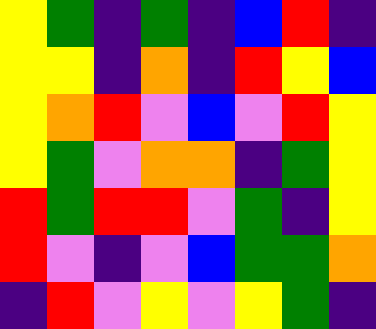[["yellow", "green", "indigo", "green", "indigo", "blue", "red", "indigo"], ["yellow", "yellow", "indigo", "orange", "indigo", "red", "yellow", "blue"], ["yellow", "orange", "red", "violet", "blue", "violet", "red", "yellow"], ["yellow", "green", "violet", "orange", "orange", "indigo", "green", "yellow"], ["red", "green", "red", "red", "violet", "green", "indigo", "yellow"], ["red", "violet", "indigo", "violet", "blue", "green", "green", "orange"], ["indigo", "red", "violet", "yellow", "violet", "yellow", "green", "indigo"]]